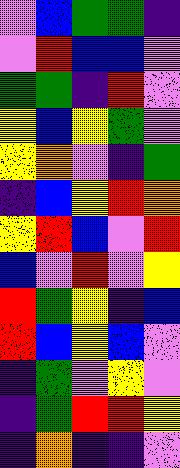[["violet", "blue", "green", "green", "indigo"], ["violet", "red", "blue", "blue", "violet"], ["green", "green", "indigo", "red", "violet"], ["yellow", "blue", "yellow", "green", "violet"], ["yellow", "orange", "violet", "indigo", "green"], ["indigo", "blue", "yellow", "red", "orange"], ["yellow", "red", "blue", "violet", "red"], ["blue", "violet", "red", "violet", "yellow"], ["red", "green", "yellow", "indigo", "blue"], ["red", "blue", "yellow", "blue", "violet"], ["indigo", "green", "violet", "yellow", "violet"], ["indigo", "green", "red", "red", "yellow"], ["indigo", "orange", "indigo", "indigo", "violet"]]